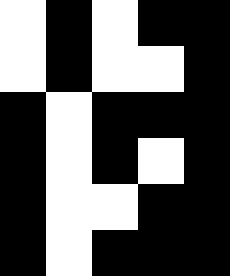[["white", "black", "white", "black", "black"], ["white", "black", "white", "white", "black"], ["black", "white", "black", "black", "black"], ["black", "white", "black", "white", "black"], ["black", "white", "white", "black", "black"], ["black", "white", "black", "black", "black"]]